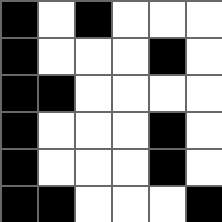[["black", "white", "black", "white", "white", "white"], ["black", "white", "white", "white", "black", "white"], ["black", "black", "white", "white", "white", "white"], ["black", "white", "white", "white", "black", "white"], ["black", "white", "white", "white", "black", "white"], ["black", "black", "white", "white", "white", "black"]]